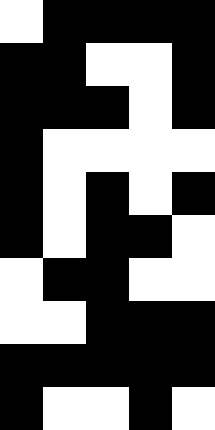[["white", "black", "black", "black", "black"], ["black", "black", "white", "white", "black"], ["black", "black", "black", "white", "black"], ["black", "white", "white", "white", "white"], ["black", "white", "black", "white", "black"], ["black", "white", "black", "black", "white"], ["white", "black", "black", "white", "white"], ["white", "white", "black", "black", "black"], ["black", "black", "black", "black", "black"], ["black", "white", "white", "black", "white"]]